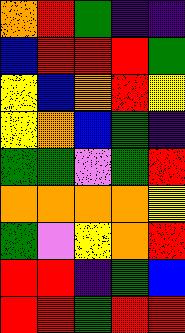[["orange", "red", "green", "indigo", "indigo"], ["blue", "red", "red", "red", "green"], ["yellow", "blue", "orange", "red", "yellow"], ["yellow", "orange", "blue", "green", "indigo"], ["green", "green", "violet", "green", "red"], ["orange", "orange", "orange", "orange", "yellow"], ["green", "violet", "yellow", "orange", "red"], ["red", "red", "indigo", "green", "blue"], ["red", "red", "green", "red", "red"]]